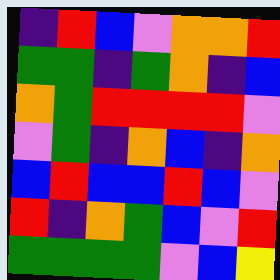[["indigo", "red", "blue", "violet", "orange", "orange", "red"], ["green", "green", "indigo", "green", "orange", "indigo", "blue"], ["orange", "green", "red", "red", "red", "red", "violet"], ["violet", "green", "indigo", "orange", "blue", "indigo", "orange"], ["blue", "red", "blue", "blue", "red", "blue", "violet"], ["red", "indigo", "orange", "green", "blue", "violet", "red"], ["green", "green", "green", "green", "violet", "blue", "yellow"]]